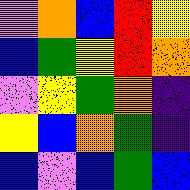[["violet", "orange", "blue", "red", "yellow"], ["blue", "green", "yellow", "red", "orange"], ["violet", "yellow", "green", "orange", "indigo"], ["yellow", "blue", "orange", "green", "indigo"], ["blue", "violet", "blue", "green", "blue"]]